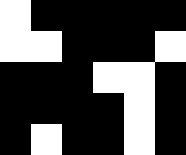[["white", "black", "black", "black", "black", "black"], ["white", "white", "black", "black", "black", "white"], ["black", "black", "black", "white", "white", "black"], ["black", "black", "black", "black", "white", "black"], ["black", "white", "black", "black", "white", "black"]]